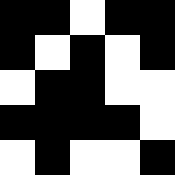[["black", "black", "white", "black", "black"], ["black", "white", "black", "white", "black"], ["white", "black", "black", "white", "white"], ["black", "black", "black", "black", "white"], ["white", "black", "white", "white", "black"]]